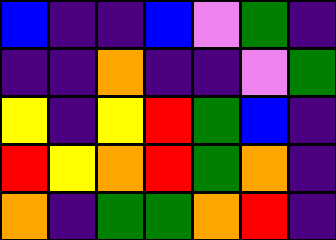[["blue", "indigo", "indigo", "blue", "violet", "green", "indigo"], ["indigo", "indigo", "orange", "indigo", "indigo", "violet", "green"], ["yellow", "indigo", "yellow", "red", "green", "blue", "indigo"], ["red", "yellow", "orange", "red", "green", "orange", "indigo"], ["orange", "indigo", "green", "green", "orange", "red", "indigo"]]